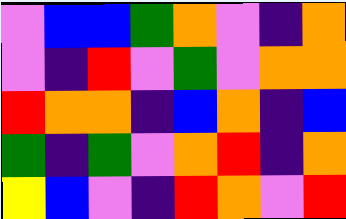[["violet", "blue", "blue", "green", "orange", "violet", "indigo", "orange"], ["violet", "indigo", "red", "violet", "green", "violet", "orange", "orange"], ["red", "orange", "orange", "indigo", "blue", "orange", "indigo", "blue"], ["green", "indigo", "green", "violet", "orange", "red", "indigo", "orange"], ["yellow", "blue", "violet", "indigo", "red", "orange", "violet", "red"]]